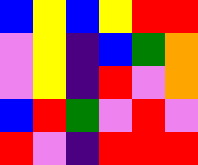[["blue", "yellow", "blue", "yellow", "red", "red"], ["violet", "yellow", "indigo", "blue", "green", "orange"], ["violet", "yellow", "indigo", "red", "violet", "orange"], ["blue", "red", "green", "violet", "red", "violet"], ["red", "violet", "indigo", "red", "red", "red"]]